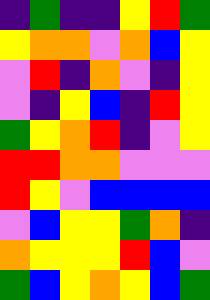[["indigo", "green", "indigo", "indigo", "yellow", "red", "green"], ["yellow", "orange", "orange", "violet", "orange", "blue", "yellow"], ["violet", "red", "indigo", "orange", "violet", "indigo", "yellow"], ["violet", "indigo", "yellow", "blue", "indigo", "red", "yellow"], ["green", "yellow", "orange", "red", "indigo", "violet", "yellow"], ["red", "red", "orange", "orange", "violet", "violet", "violet"], ["red", "yellow", "violet", "blue", "blue", "blue", "blue"], ["violet", "blue", "yellow", "yellow", "green", "orange", "indigo"], ["orange", "yellow", "yellow", "yellow", "red", "blue", "violet"], ["green", "blue", "yellow", "orange", "yellow", "blue", "green"]]